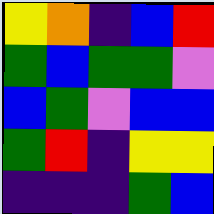[["yellow", "orange", "indigo", "blue", "red"], ["green", "blue", "green", "green", "violet"], ["blue", "green", "violet", "blue", "blue"], ["green", "red", "indigo", "yellow", "yellow"], ["indigo", "indigo", "indigo", "green", "blue"]]